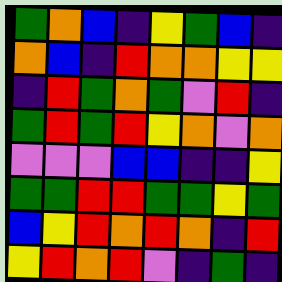[["green", "orange", "blue", "indigo", "yellow", "green", "blue", "indigo"], ["orange", "blue", "indigo", "red", "orange", "orange", "yellow", "yellow"], ["indigo", "red", "green", "orange", "green", "violet", "red", "indigo"], ["green", "red", "green", "red", "yellow", "orange", "violet", "orange"], ["violet", "violet", "violet", "blue", "blue", "indigo", "indigo", "yellow"], ["green", "green", "red", "red", "green", "green", "yellow", "green"], ["blue", "yellow", "red", "orange", "red", "orange", "indigo", "red"], ["yellow", "red", "orange", "red", "violet", "indigo", "green", "indigo"]]